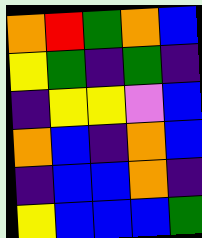[["orange", "red", "green", "orange", "blue"], ["yellow", "green", "indigo", "green", "indigo"], ["indigo", "yellow", "yellow", "violet", "blue"], ["orange", "blue", "indigo", "orange", "blue"], ["indigo", "blue", "blue", "orange", "indigo"], ["yellow", "blue", "blue", "blue", "green"]]